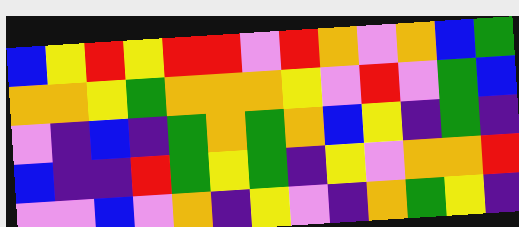[["blue", "yellow", "red", "yellow", "red", "red", "violet", "red", "orange", "violet", "orange", "blue", "green"], ["orange", "orange", "yellow", "green", "orange", "orange", "orange", "yellow", "violet", "red", "violet", "green", "blue"], ["violet", "indigo", "blue", "indigo", "green", "orange", "green", "orange", "blue", "yellow", "indigo", "green", "indigo"], ["blue", "indigo", "indigo", "red", "green", "yellow", "green", "indigo", "yellow", "violet", "orange", "orange", "red"], ["violet", "violet", "blue", "violet", "orange", "indigo", "yellow", "violet", "indigo", "orange", "green", "yellow", "indigo"]]